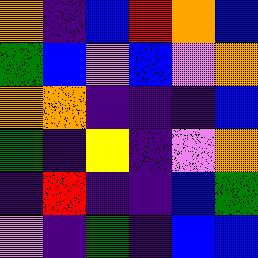[["orange", "indigo", "blue", "red", "orange", "blue"], ["green", "blue", "violet", "blue", "violet", "orange"], ["orange", "orange", "indigo", "indigo", "indigo", "blue"], ["green", "indigo", "yellow", "indigo", "violet", "orange"], ["indigo", "red", "indigo", "indigo", "blue", "green"], ["violet", "indigo", "green", "indigo", "blue", "blue"]]